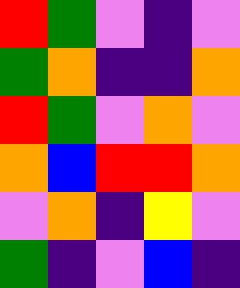[["red", "green", "violet", "indigo", "violet"], ["green", "orange", "indigo", "indigo", "orange"], ["red", "green", "violet", "orange", "violet"], ["orange", "blue", "red", "red", "orange"], ["violet", "orange", "indigo", "yellow", "violet"], ["green", "indigo", "violet", "blue", "indigo"]]